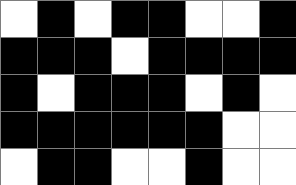[["white", "black", "white", "black", "black", "white", "white", "black"], ["black", "black", "black", "white", "black", "black", "black", "black"], ["black", "white", "black", "black", "black", "white", "black", "white"], ["black", "black", "black", "black", "black", "black", "white", "white"], ["white", "black", "black", "white", "white", "black", "white", "white"]]